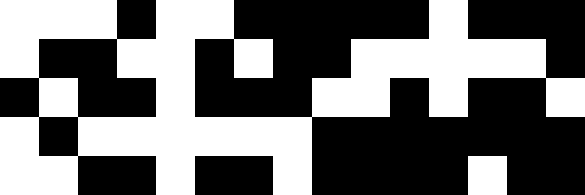[["white", "white", "white", "black", "white", "white", "black", "black", "black", "black", "black", "white", "black", "black", "black"], ["white", "black", "black", "white", "white", "black", "white", "black", "black", "white", "white", "white", "white", "white", "black"], ["black", "white", "black", "black", "white", "black", "black", "black", "white", "white", "black", "white", "black", "black", "white"], ["white", "black", "white", "white", "white", "white", "white", "white", "black", "black", "black", "black", "black", "black", "black"], ["white", "white", "black", "black", "white", "black", "black", "white", "black", "black", "black", "black", "white", "black", "black"]]